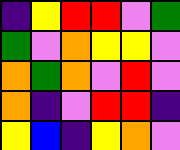[["indigo", "yellow", "red", "red", "violet", "green"], ["green", "violet", "orange", "yellow", "yellow", "violet"], ["orange", "green", "orange", "violet", "red", "violet"], ["orange", "indigo", "violet", "red", "red", "indigo"], ["yellow", "blue", "indigo", "yellow", "orange", "violet"]]